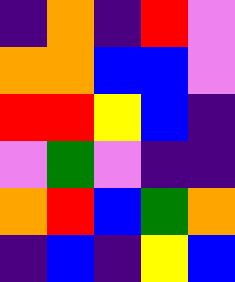[["indigo", "orange", "indigo", "red", "violet"], ["orange", "orange", "blue", "blue", "violet"], ["red", "red", "yellow", "blue", "indigo"], ["violet", "green", "violet", "indigo", "indigo"], ["orange", "red", "blue", "green", "orange"], ["indigo", "blue", "indigo", "yellow", "blue"]]